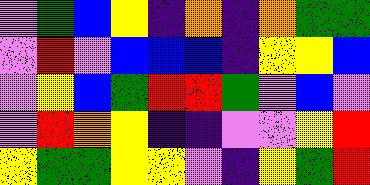[["violet", "green", "blue", "yellow", "indigo", "orange", "indigo", "orange", "green", "green"], ["violet", "red", "violet", "blue", "blue", "blue", "indigo", "yellow", "yellow", "blue"], ["violet", "yellow", "blue", "green", "red", "red", "green", "violet", "blue", "violet"], ["violet", "red", "orange", "yellow", "indigo", "indigo", "violet", "violet", "yellow", "red"], ["yellow", "green", "green", "yellow", "yellow", "violet", "indigo", "yellow", "green", "red"]]